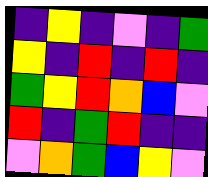[["indigo", "yellow", "indigo", "violet", "indigo", "green"], ["yellow", "indigo", "red", "indigo", "red", "indigo"], ["green", "yellow", "red", "orange", "blue", "violet"], ["red", "indigo", "green", "red", "indigo", "indigo"], ["violet", "orange", "green", "blue", "yellow", "violet"]]